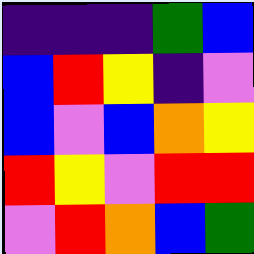[["indigo", "indigo", "indigo", "green", "blue"], ["blue", "red", "yellow", "indigo", "violet"], ["blue", "violet", "blue", "orange", "yellow"], ["red", "yellow", "violet", "red", "red"], ["violet", "red", "orange", "blue", "green"]]